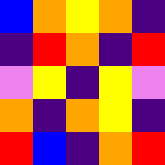[["blue", "orange", "yellow", "orange", "indigo"], ["indigo", "red", "orange", "indigo", "red"], ["violet", "yellow", "indigo", "yellow", "violet"], ["orange", "indigo", "orange", "yellow", "indigo"], ["red", "blue", "indigo", "orange", "red"]]